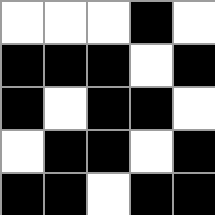[["white", "white", "white", "black", "white"], ["black", "black", "black", "white", "black"], ["black", "white", "black", "black", "white"], ["white", "black", "black", "white", "black"], ["black", "black", "white", "black", "black"]]